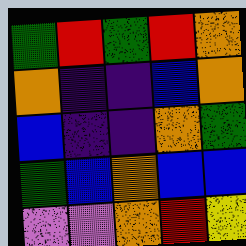[["green", "red", "green", "red", "orange"], ["orange", "indigo", "indigo", "blue", "orange"], ["blue", "indigo", "indigo", "orange", "green"], ["green", "blue", "orange", "blue", "blue"], ["violet", "violet", "orange", "red", "yellow"]]